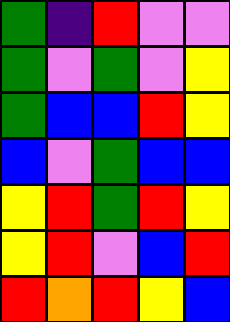[["green", "indigo", "red", "violet", "violet"], ["green", "violet", "green", "violet", "yellow"], ["green", "blue", "blue", "red", "yellow"], ["blue", "violet", "green", "blue", "blue"], ["yellow", "red", "green", "red", "yellow"], ["yellow", "red", "violet", "blue", "red"], ["red", "orange", "red", "yellow", "blue"]]